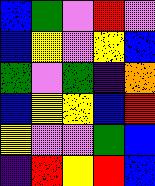[["blue", "green", "violet", "red", "violet"], ["blue", "yellow", "violet", "yellow", "blue"], ["green", "violet", "green", "indigo", "orange"], ["blue", "yellow", "yellow", "blue", "red"], ["yellow", "violet", "violet", "green", "blue"], ["indigo", "red", "yellow", "red", "blue"]]